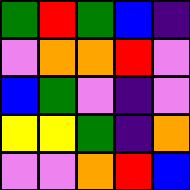[["green", "red", "green", "blue", "indigo"], ["violet", "orange", "orange", "red", "violet"], ["blue", "green", "violet", "indigo", "violet"], ["yellow", "yellow", "green", "indigo", "orange"], ["violet", "violet", "orange", "red", "blue"]]